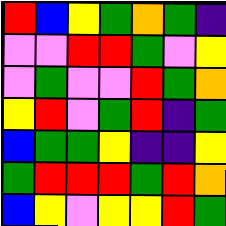[["red", "blue", "yellow", "green", "orange", "green", "indigo"], ["violet", "violet", "red", "red", "green", "violet", "yellow"], ["violet", "green", "violet", "violet", "red", "green", "orange"], ["yellow", "red", "violet", "green", "red", "indigo", "green"], ["blue", "green", "green", "yellow", "indigo", "indigo", "yellow"], ["green", "red", "red", "red", "green", "red", "orange"], ["blue", "yellow", "violet", "yellow", "yellow", "red", "green"]]